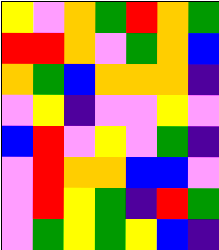[["yellow", "violet", "orange", "green", "red", "orange", "green"], ["red", "red", "orange", "violet", "green", "orange", "blue"], ["orange", "green", "blue", "orange", "orange", "orange", "indigo"], ["violet", "yellow", "indigo", "violet", "violet", "yellow", "violet"], ["blue", "red", "violet", "yellow", "violet", "green", "indigo"], ["violet", "red", "orange", "orange", "blue", "blue", "violet"], ["violet", "red", "yellow", "green", "indigo", "red", "green"], ["violet", "green", "yellow", "green", "yellow", "blue", "indigo"]]